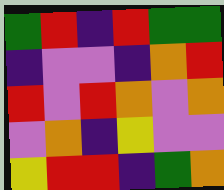[["green", "red", "indigo", "red", "green", "green"], ["indigo", "violet", "violet", "indigo", "orange", "red"], ["red", "violet", "red", "orange", "violet", "orange"], ["violet", "orange", "indigo", "yellow", "violet", "violet"], ["yellow", "red", "red", "indigo", "green", "orange"]]